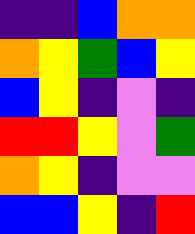[["indigo", "indigo", "blue", "orange", "orange"], ["orange", "yellow", "green", "blue", "yellow"], ["blue", "yellow", "indigo", "violet", "indigo"], ["red", "red", "yellow", "violet", "green"], ["orange", "yellow", "indigo", "violet", "violet"], ["blue", "blue", "yellow", "indigo", "red"]]